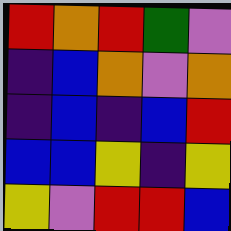[["red", "orange", "red", "green", "violet"], ["indigo", "blue", "orange", "violet", "orange"], ["indigo", "blue", "indigo", "blue", "red"], ["blue", "blue", "yellow", "indigo", "yellow"], ["yellow", "violet", "red", "red", "blue"]]